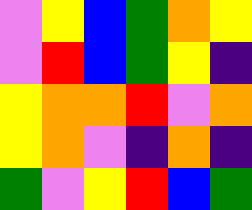[["violet", "yellow", "blue", "green", "orange", "yellow"], ["violet", "red", "blue", "green", "yellow", "indigo"], ["yellow", "orange", "orange", "red", "violet", "orange"], ["yellow", "orange", "violet", "indigo", "orange", "indigo"], ["green", "violet", "yellow", "red", "blue", "green"]]